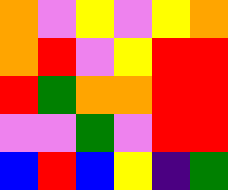[["orange", "violet", "yellow", "violet", "yellow", "orange"], ["orange", "red", "violet", "yellow", "red", "red"], ["red", "green", "orange", "orange", "red", "red"], ["violet", "violet", "green", "violet", "red", "red"], ["blue", "red", "blue", "yellow", "indigo", "green"]]